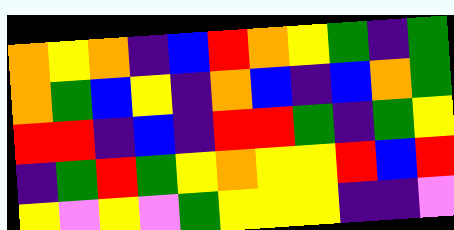[["orange", "yellow", "orange", "indigo", "blue", "red", "orange", "yellow", "green", "indigo", "green"], ["orange", "green", "blue", "yellow", "indigo", "orange", "blue", "indigo", "blue", "orange", "green"], ["red", "red", "indigo", "blue", "indigo", "red", "red", "green", "indigo", "green", "yellow"], ["indigo", "green", "red", "green", "yellow", "orange", "yellow", "yellow", "red", "blue", "red"], ["yellow", "violet", "yellow", "violet", "green", "yellow", "yellow", "yellow", "indigo", "indigo", "violet"]]